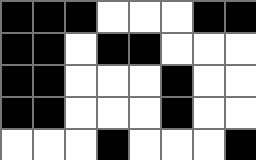[["black", "black", "black", "white", "white", "white", "black", "black"], ["black", "black", "white", "black", "black", "white", "white", "white"], ["black", "black", "white", "white", "white", "black", "white", "white"], ["black", "black", "white", "white", "white", "black", "white", "white"], ["white", "white", "white", "black", "white", "white", "white", "black"]]